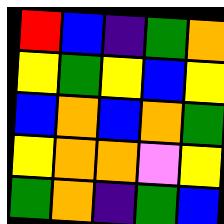[["red", "blue", "indigo", "green", "orange"], ["yellow", "green", "yellow", "blue", "yellow"], ["blue", "orange", "blue", "orange", "green"], ["yellow", "orange", "orange", "violet", "yellow"], ["green", "orange", "indigo", "green", "blue"]]